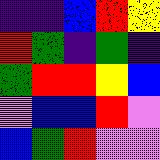[["indigo", "indigo", "blue", "red", "yellow"], ["red", "green", "indigo", "green", "indigo"], ["green", "red", "red", "yellow", "blue"], ["violet", "blue", "blue", "red", "violet"], ["blue", "green", "red", "violet", "violet"]]